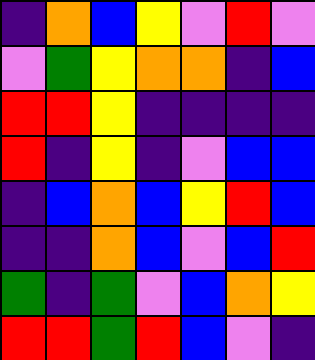[["indigo", "orange", "blue", "yellow", "violet", "red", "violet"], ["violet", "green", "yellow", "orange", "orange", "indigo", "blue"], ["red", "red", "yellow", "indigo", "indigo", "indigo", "indigo"], ["red", "indigo", "yellow", "indigo", "violet", "blue", "blue"], ["indigo", "blue", "orange", "blue", "yellow", "red", "blue"], ["indigo", "indigo", "orange", "blue", "violet", "blue", "red"], ["green", "indigo", "green", "violet", "blue", "orange", "yellow"], ["red", "red", "green", "red", "blue", "violet", "indigo"]]